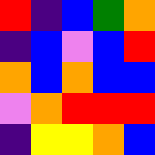[["red", "indigo", "blue", "green", "orange"], ["indigo", "blue", "violet", "blue", "red"], ["orange", "blue", "orange", "blue", "blue"], ["violet", "orange", "red", "red", "red"], ["indigo", "yellow", "yellow", "orange", "blue"]]